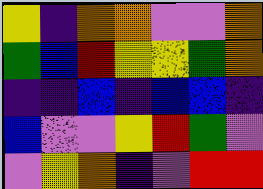[["yellow", "indigo", "orange", "orange", "violet", "violet", "orange"], ["green", "blue", "red", "yellow", "yellow", "green", "orange"], ["indigo", "indigo", "blue", "indigo", "blue", "blue", "indigo"], ["blue", "violet", "violet", "yellow", "red", "green", "violet"], ["violet", "yellow", "orange", "indigo", "violet", "red", "red"]]